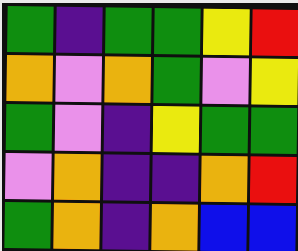[["green", "indigo", "green", "green", "yellow", "red"], ["orange", "violet", "orange", "green", "violet", "yellow"], ["green", "violet", "indigo", "yellow", "green", "green"], ["violet", "orange", "indigo", "indigo", "orange", "red"], ["green", "orange", "indigo", "orange", "blue", "blue"]]